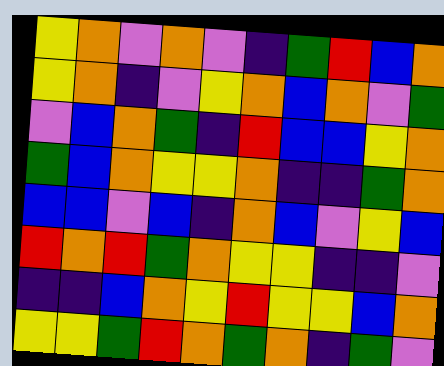[["yellow", "orange", "violet", "orange", "violet", "indigo", "green", "red", "blue", "orange"], ["yellow", "orange", "indigo", "violet", "yellow", "orange", "blue", "orange", "violet", "green"], ["violet", "blue", "orange", "green", "indigo", "red", "blue", "blue", "yellow", "orange"], ["green", "blue", "orange", "yellow", "yellow", "orange", "indigo", "indigo", "green", "orange"], ["blue", "blue", "violet", "blue", "indigo", "orange", "blue", "violet", "yellow", "blue"], ["red", "orange", "red", "green", "orange", "yellow", "yellow", "indigo", "indigo", "violet"], ["indigo", "indigo", "blue", "orange", "yellow", "red", "yellow", "yellow", "blue", "orange"], ["yellow", "yellow", "green", "red", "orange", "green", "orange", "indigo", "green", "violet"]]